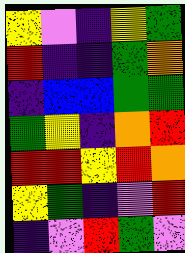[["yellow", "violet", "indigo", "yellow", "green"], ["red", "indigo", "indigo", "green", "orange"], ["indigo", "blue", "blue", "green", "green"], ["green", "yellow", "indigo", "orange", "red"], ["red", "red", "yellow", "red", "orange"], ["yellow", "green", "indigo", "violet", "red"], ["indigo", "violet", "red", "green", "violet"]]